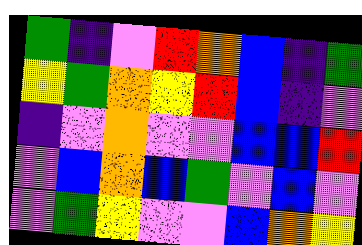[["green", "indigo", "violet", "red", "orange", "blue", "indigo", "green"], ["yellow", "green", "orange", "yellow", "red", "blue", "indigo", "violet"], ["indigo", "violet", "orange", "violet", "violet", "blue", "blue", "red"], ["violet", "blue", "orange", "blue", "green", "violet", "blue", "violet"], ["violet", "green", "yellow", "violet", "violet", "blue", "orange", "yellow"]]